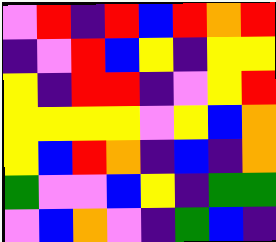[["violet", "red", "indigo", "red", "blue", "red", "orange", "red"], ["indigo", "violet", "red", "blue", "yellow", "indigo", "yellow", "yellow"], ["yellow", "indigo", "red", "red", "indigo", "violet", "yellow", "red"], ["yellow", "yellow", "yellow", "yellow", "violet", "yellow", "blue", "orange"], ["yellow", "blue", "red", "orange", "indigo", "blue", "indigo", "orange"], ["green", "violet", "violet", "blue", "yellow", "indigo", "green", "green"], ["violet", "blue", "orange", "violet", "indigo", "green", "blue", "indigo"]]